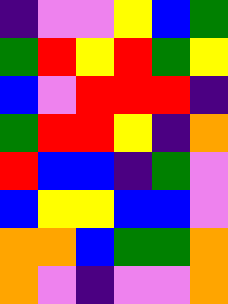[["indigo", "violet", "violet", "yellow", "blue", "green"], ["green", "red", "yellow", "red", "green", "yellow"], ["blue", "violet", "red", "red", "red", "indigo"], ["green", "red", "red", "yellow", "indigo", "orange"], ["red", "blue", "blue", "indigo", "green", "violet"], ["blue", "yellow", "yellow", "blue", "blue", "violet"], ["orange", "orange", "blue", "green", "green", "orange"], ["orange", "violet", "indigo", "violet", "violet", "orange"]]